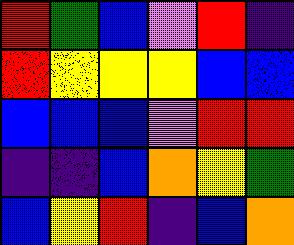[["red", "green", "blue", "violet", "red", "indigo"], ["red", "yellow", "yellow", "yellow", "blue", "blue"], ["blue", "blue", "blue", "violet", "red", "red"], ["indigo", "indigo", "blue", "orange", "yellow", "green"], ["blue", "yellow", "red", "indigo", "blue", "orange"]]